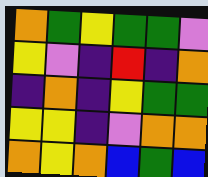[["orange", "green", "yellow", "green", "green", "violet"], ["yellow", "violet", "indigo", "red", "indigo", "orange"], ["indigo", "orange", "indigo", "yellow", "green", "green"], ["yellow", "yellow", "indigo", "violet", "orange", "orange"], ["orange", "yellow", "orange", "blue", "green", "blue"]]